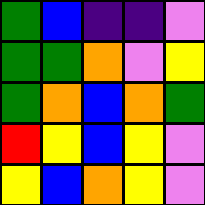[["green", "blue", "indigo", "indigo", "violet"], ["green", "green", "orange", "violet", "yellow"], ["green", "orange", "blue", "orange", "green"], ["red", "yellow", "blue", "yellow", "violet"], ["yellow", "blue", "orange", "yellow", "violet"]]